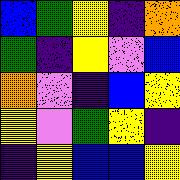[["blue", "green", "yellow", "indigo", "orange"], ["green", "indigo", "yellow", "violet", "blue"], ["orange", "violet", "indigo", "blue", "yellow"], ["yellow", "violet", "green", "yellow", "indigo"], ["indigo", "yellow", "blue", "blue", "yellow"]]